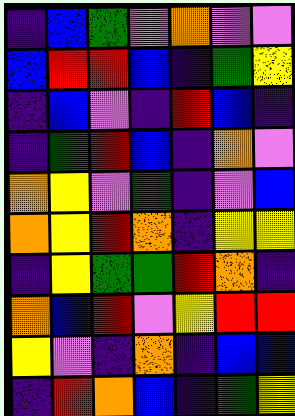[["indigo", "blue", "green", "violet", "orange", "violet", "violet"], ["blue", "red", "red", "blue", "indigo", "green", "yellow"], ["indigo", "blue", "violet", "indigo", "red", "blue", "indigo"], ["indigo", "green", "red", "blue", "indigo", "orange", "violet"], ["orange", "yellow", "violet", "green", "indigo", "violet", "blue"], ["orange", "yellow", "red", "orange", "indigo", "yellow", "yellow"], ["indigo", "yellow", "green", "green", "red", "orange", "indigo"], ["orange", "blue", "red", "violet", "yellow", "red", "red"], ["yellow", "violet", "indigo", "orange", "indigo", "blue", "blue"], ["indigo", "red", "orange", "blue", "indigo", "green", "yellow"]]